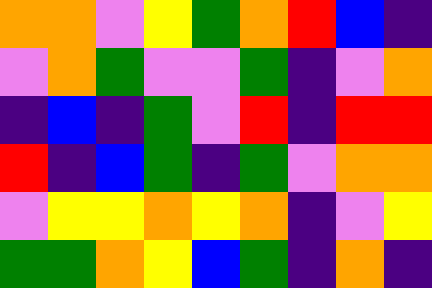[["orange", "orange", "violet", "yellow", "green", "orange", "red", "blue", "indigo"], ["violet", "orange", "green", "violet", "violet", "green", "indigo", "violet", "orange"], ["indigo", "blue", "indigo", "green", "violet", "red", "indigo", "red", "red"], ["red", "indigo", "blue", "green", "indigo", "green", "violet", "orange", "orange"], ["violet", "yellow", "yellow", "orange", "yellow", "orange", "indigo", "violet", "yellow"], ["green", "green", "orange", "yellow", "blue", "green", "indigo", "orange", "indigo"]]